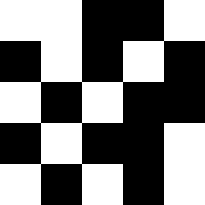[["white", "white", "black", "black", "white"], ["black", "white", "black", "white", "black"], ["white", "black", "white", "black", "black"], ["black", "white", "black", "black", "white"], ["white", "black", "white", "black", "white"]]